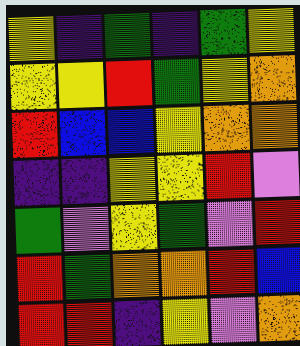[["yellow", "indigo", "green", "indigo", "green", "yellow"], ["yellow", "yellow", "red", "green", "yellow", "orange"], ["red", "blue", "blue", "yellow", "orange", "orange"], ["indigo", "indigo", "yellow", "yellow", "red", "violet"], ["green", "violet", "yellow", "green", "violet", "red"], ["red", "green", "orange", "orange", "red", "blue"], ["red", "red", "indigo", "yellow", "violet", "orange"]]